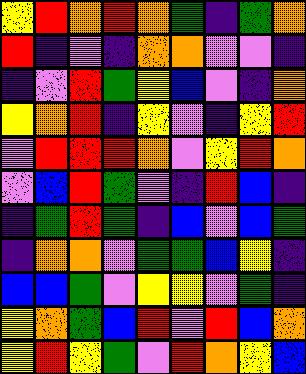[["yellow", "red", "orange", "red", "orange", "green", "indigo", "green", "orange"], ["red", "indigo", "violet", "indigo", "orange", "orange", "violet", "violet", "indigo"], ["indigo", "violet", "red", "green", "yellow", "blue", "violet", "indigo", "orange"], ["yellow", "orange", "red", "indigo", "yellow", "violet", "indigo", "yellow", "red"], ["violet", "red", "red", "red", "orange", "violet", "yellow", "red", "orange"], ["violet", "blue", "red", "green", "violet", "indigo", "red", "blue", "indigo"], ["indigo", "green", "red", "green", "indigo", "blue", "violet", "blue", "green"], ["indigo", "orange", "orange", "violet", "green", "green", "blue", "yellow", "indigo"], ["blue", "blue", "green", "violet", "yellow", "yellow", "violet", "green", "indigo"], ["yellow", "orange", "green", "blue", "red", "violet", "red", "blue", "orange"], ["yellow", "red", "yellow", "green", "violet", "red", "orange", "yellow", "blue"]]